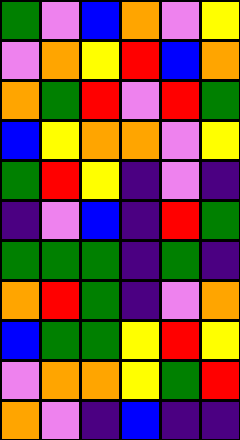[["green", "violet", "blue", "orange", "violet", "yellow"], ["violet", "orange", "yellow", "red", "blue", "orange"], ["orange", "green", "red", "violet", "red", "green"], ["blue", "yellow", "orange", "orange", "violet", "yellow"], ["green", "red", "yellow", "indigo", "violet", "indigo"], ["indigo", "violet", "blue", "indigo", "red", "green"], ["green", "green", "green", "indigo", "green", "indigo"], ["orange", "red", "green", "indigo", "violet", "orange"], ["blue", "green", "green", "yellow", "red", "yellow"], ["violet", "orange", "orange", "yellow", "green", "red"], ["orange", "violet", "indigo", "blue", "indigo", "indigo"]]